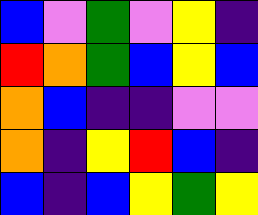[["blue", "violet", "green", "violet", "yellow", "indigo"], ["red", "orange", "green", "blue", "yellow", "blue"], ["orange", "blue", "indigo", "indigo", "violet", "violet"], ["orange", "indigo", "yellow", "red", "blue", "indigo"], ["blue", "indigo", "blue", "yellow", "green", "yellow"]]